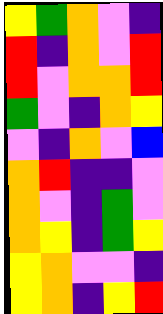[["yellow", "green", "orange", "violet", "indigo"], ["red", "indigo", "orange", "violet", "red"], ["red", "violet", "orange", "orange", "red"], ["green", "violet", "indigo", "orange", "yellow"], ["violet", "indigo", "orange", "violet", "blue"], ["orange", "red", "indigo", "indigo", "violet"], ["orange", "violet", "indigo", "green", "violet"], ["orange", "yellow", "indigo", "green", "yellow"], ["yellow", "orange", "violet", "violet", "indigo"], ["yellow", "orange", "indigo", "yellow", "red"]]